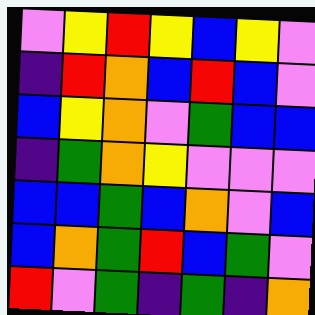[["violet", "yellow", "red", "yellow", "blue", "yellow", "violet"], ["indigo", "red", "orange", "blue", "red", "blue", "violet"], ["blue", "yellow", "orange", "violet", "green", "blue", "blue"], ["indigo", "green", "orange", "yellow", "violet", "violet", "violet"], ["blue", "blue", "green", "blue", "orange", "violet", "blue"], ["blue", "orange", "green", "red", "blue", "green", "violet"], ["red", "violet", "green", "indigo", "green", "indigo", "orange"]]